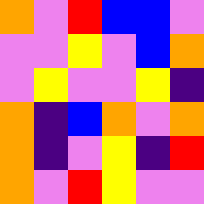[["orange", "violet", "red", "blue", "blue", "violet"], ["violet", "violet", "yellow", "violet", "blue", "orange"], ["violet", "yellow", "violet", "violet", "yellow", "indigo"], ["orange", "indigo", "blue", "orange", "violet", "orange"], ["orange", "indigo", "violet", "yellow", "indigo", "red"], ["orange", "violet", "red", "yellow", "violet", "violet"]]